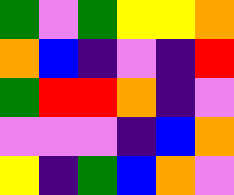[["green", "violet", "green", "yellow", "yellow", "orange"], ["orange", "blue", "indigo", "violet", "indigo", "red"], ["green", "red", "red", "orange", "indigo", "violet"], ["violet", "violet", "violet", "indigo", "blue", "orange"], ["yellow", "indigo", "green", "blue", "orange", "violet"]]